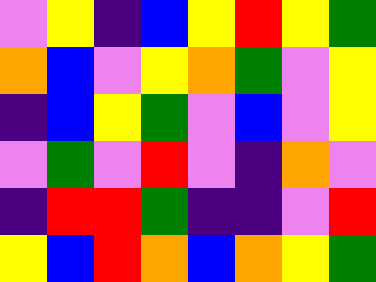[["violet", "yellow", "indigo", "blue", "yellow", "red", "yellow", "green"], ["orange", "blue", "violet", "yellow", "orange", "green", "violet", "yellow"], ["indigo", "blue", "yellow", "green", "violet", "blue", "violet", "yellow"], ["violet", "green", "violet", "red", "violet", "indigo", "orange", "violet"], ["indigo", "red", "red", "green", "indigo", "indigo", "violet", "red"], ["yellow", "blue", "red", "orange", "blue", "orange", "yellow", "green"]]